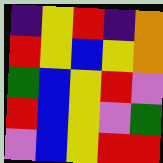[["indigo", "yellow", "red", "indigo", "orange"], ["red", "yellow", "blue", "yellow", "orange"], ["green", "blue", "yellow", "red", "violet"], ["red", "blue", "yellow", "violet", "green"], ["violet", "blue", "yellow", "red", "red"]]